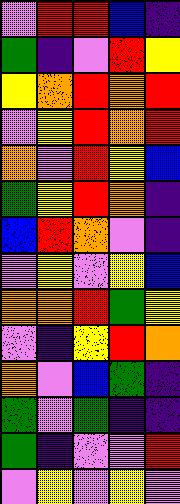[["violet", "red", "red", "blue", "indigo"], ["green", "indigo", "violet", "red", "yellow"], ["yellow", "orange", "red", "orange", "red"], ["violet", "yellow", "red", "orange", "red"], ["orange", "violet", "red", "yellow", "blue"], ["green", "yellow", "red", "orange", "indigo"], ["blue", "red", "orange", "violet", "indigo"], ["violet", "yellow", "violet", "yellow", "blue"], ["orange", "orange", "red", "green", "yellow"], ["violet", "indigo", "yellow", "red", "orange"], ["orange", "violet", "blue", "green", "indigo"], ["green", "violet", "green", "indigo", "indigo"], ["green", "indigo", "violet", "violet", "red"], ["violet", "yellow", "violet", "yellow", "violet"]]